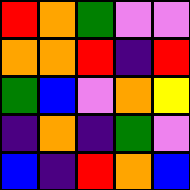[["red", "orange", "green", "violet", "violet"], ["orange", "orange", "red", "indigo", "red"], ["green", "blue", "violet", "orange", "yellow"], ["indigo", "orange", "indigo", "green", "violet"], ["blue", "indigo", "red", "orange", "blue"]]